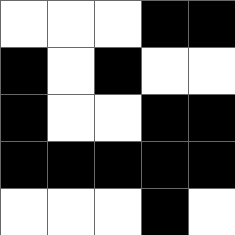[["white", "white", "white", "black", "black"], ["black", "white", "black", "white", "white"], ["black", "white", "white", "black", "black"], ["black", "black", "black", "black", "black"], ["white", "white", "white", "black", "white"]]